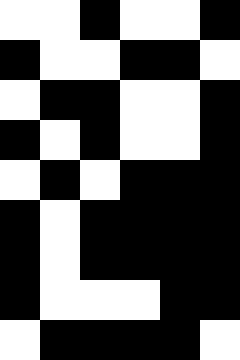[["white", "white", "black", "white", "white", "black"], ["black", "white", "white", "black", "black", "white"], ["white", "black", "black", "white", "white", "black"], ["black", "white", "black", "white", "white", "black"], ["white", "black", "white", "black", "black", "black"], ["black", "white", "black", "black", "black", "black"], ["black", "white", "black", "black", "black", "black"], ["black", "white", "white", "white", "black", "black"], ["white", "black", "black", "black", "black", "white"]]